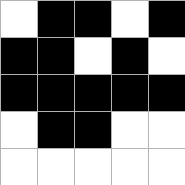[["white", "black", "black", "white", "black"], ["black", "black", "white", "black", "white"], ["black", "black", "black", "black", "black"], ["white", "black", "black", "white", "white"], ["white", "white", "white", "white", "white"]]